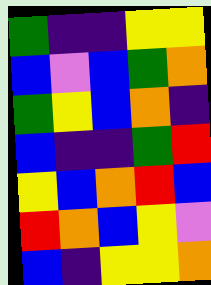[["green", "indigo", "indigo", "yellow", "yellow"], ["blue", "violet", "blue", "green", "orange"], ["green", "yellow", "blue", "orange", "indigo"], ["blue", "indigo", "indigo", "green", "red"], ["yellow", "blue", "orange", "red", "blue"], ["red", "orange", "blue", "yellow", "violet"], ["blue", "indigo", "yellow", "yellow", "orange"]]